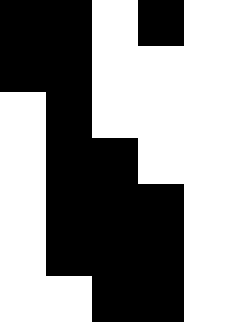[["black", "black", "white", "black", "white"], ["black", "black", "white", "white", "white"], ["white", "black", "white", "white", "white"], ["white", "black", "black", "white", "white"], ["white", "black", "black", "black", "white"], ["white", "black", "black", "black", "white"], ["white", "white", "black", "black", "white"]]